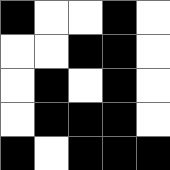[["black", "white", "white", "black", "white"], ["white", "white", "black", "black", "white"], ["white", "black", "white", "black", "white"], ["white", "black", "black", "black", "white"], ["black", "white", "black", "black", "black"]]